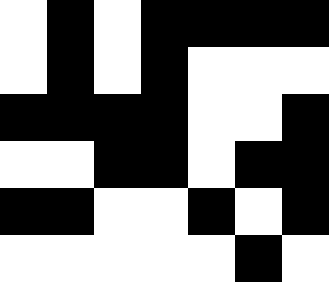[["white", "black", "white", "black", "black", "black", "black"], ["white", "black", "white", "black", "white", "white", "white"], ["black", "black", "black", "black", "white", "white", "black"], ["white", "white", "black", "black", "white", "black", "black"], ["black", "black", "white", "white", "black", "white", "black"], ["white", "white", "white", "white", "white", "black", "white"]]